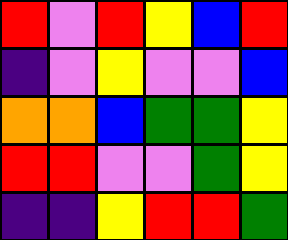[["red", "violet", "red", "yellow", "blue", "red"], ["indigo", "violet", "yellow", "violet", "violet", "blue"], ["orange", "orange", "blue", "green", "green", "yellow"], ["red", "red", "violet", "violet", "green", "yellow"], ["indigo", "indigo", "yellow", "red", "red", "green"]]